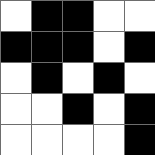[["white", "black", "black", "white", "white"], ["black", "black", "black", "white", "black"], ["white", "black", "white", "black", "white"], ["white", "white", "black", "white", "black"], ["white", "white", "white", "white", "black"]]